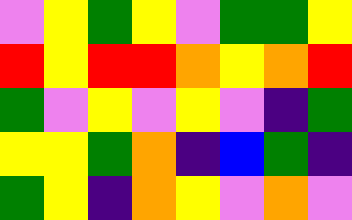[["violet", "yellow", "green", "yellow", "violet", "green", "green", "yellow"], ["red", "yellow", "red", "red", "orange", "yellow", "orange", "red"], ["green", "violet", "yellow", "violet", "yellow", "violet", "indigo", "green"], ["yellow", "yellow", "green", "orange", "indigo", "blue", "green", "indigo"], ["green", "yellow", "indigo", "orange", "yellow", "violet", "orange", "violet"]]